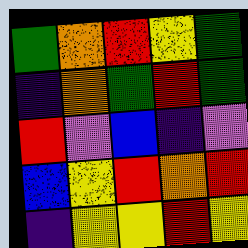[["green", "orange", "red", "yellow", "green"], ["indigo", "orange", "green", "red", "green"], ["red", "violet", "blue", "indigo", "violet"], ["blue", "yellow", "red", "orange", "red"], ["indigo", "yellow", "yellow", "red", "yellow"]]